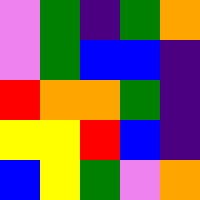[["violet", "green", "indigo", "green", "orange"], ["violet", "green", "blue", "blue", "indigo"], ["red", "orange", "orange", "green", "indigo"], ["yellow", "yellow", "red", "blue", "indigo"], ["blue", "yellow", "green", "violet", "orange"]]